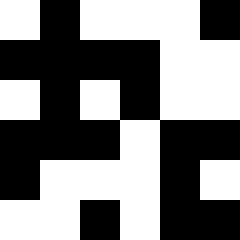[["white", "black", "white", "white", "white", "black"], ["black", "black", "black", "black", "white", "white"], ["white", "black", "white", "black", "white", "white"], ["black", "black", "black", "white", "black", "black"], ["black", "white", "white", "white", "black", "white"], ["white", "white", "black", "white", "black", "black"]]